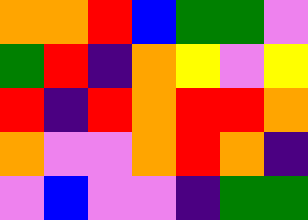[["orange", "orange", "red", "blue", "green", "green", "violet"], ["green", "red", "indigo", "orange", "yellow", "violet", "yellow"], ["red", "indigo", "red", "orange", "red", "red", "orange"], ["orange", "violet", "violet", "orange", "red", "orange", "indigo"], ["violet", "blue", "violet", "violet", "indigo", "green", "green"]]